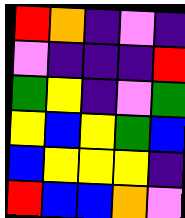[["red", "orange", "indigo", "violet", "indigo"], ["violet", "indigo", "indigo", "indigo", "red"], ["green", "yellow", "indigo", "violet", "green"], ["yellow", "blue", "yellow", "green", "blue"], ["blue", "yellow", "yellow", "yellow", "indigo"], ["red", "blue", "blue", "orange", "violet"]]